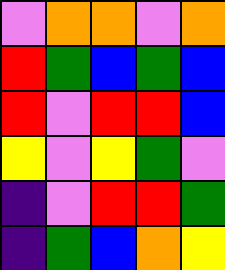[["violet", "orange", "orange", "violet", "orange"], ["red", "green", "blue", "green", "blue"], ["red", "violet", "red", "red", "blue"], ["yellow", "violet", "yellow", "green", "violet"], ["indigo", "violet", "red", "red", "green"], ["indigo", "green", "blue", "orange", "yellow"]]